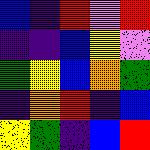[["blue", "indigo", "red", "violet", "red"], ["indigo", "indigo", "blue", "yellow", "violet"], ["green", "yellow", "blue", "orange", "green"], ["indigo", "orange", "red", "indigo", "blue"], ["yellow", "green", "indigo", "blue", "red"]]